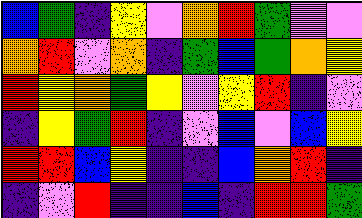[["blue", "green", "indigo", "yellow", "violet", "orange", "red", "green", "violet", "violet"], ["orange", "red", "violet", "orange", "indigo", "green", "blue", "green", "orange", "yellow"], ["red", "yellow", "orange", "green", "yellow", "violet", "yellow", "red", "indigo", "violet"], ["indigo", "yellow", "green", "red", "indigo", "violet", "blue", "violet", "blue", "yellow"], ["red", "red", "blue", "yellow", "indigo", "indigo", "blue", "orange", "red", "indigo"], ["indigo", "violet", "red", "indigo", "indigo", "blue", "indigo", "red", "red", "green"]]